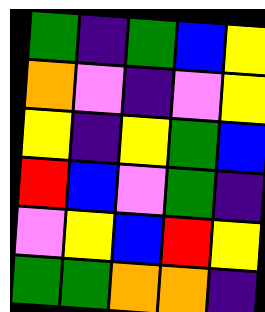[["green", "indigo", "green", "blue", "yellow"], ["orange", "violet", "indigo", "violet", "yellow"], ["yellow", "indigo", "yellow", "green", "blue"], ["red", "blue", "violet", "green", "indigo"], ["violet", "yellow", "blue", "red", "yellow"], ["green", "green", "orange", "orange", "indigo"]]